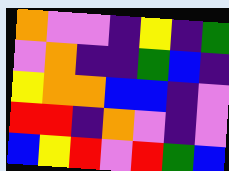[["orange", "violet", "violet", "indigo", "yellow", "indigo", "green"], ["violet", "orange", "indigo", "indigo", "green", "blue", "indigo"], ["yellow", "orange", "orange", "blue", "blue", "indigo", "violet"], ["red", "red", "indigo", "orange", "violet", "indigo", "violet"], ["blue", "yellow", "red", "violet", "red", "green", "blue"]]